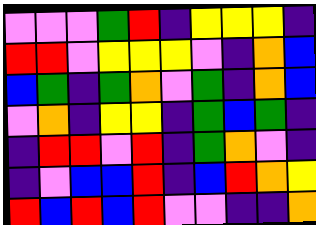[["violet", "violet", "violet", "green", "red", "indigo", "yellow", "yellow", "yellow", "indigo"], ["red", "red", "violet", "yellow", "yellow", "yellow", "violet", "indigo", "orange", "blue"], ["blue", "green", "indigo", "green", "orange", "violet", "green", "indigo", "orange", "blue"], ["violet", "orange", "indigo", "yellow", "yellow", "indigo", "green", "blue", "green", "indigo"], ["indigo", "red", "red", "violet", "red", "indigo", "green", "orange", "violet", "indigo"], ["indigo", "violet", "blue", "blue", "red", "indigo", "blue", "red", "orange", "yellow"], ["red", "blue", "red", "blue", "red", "violet", "violet", "indigo", "indigo", "orange"]]